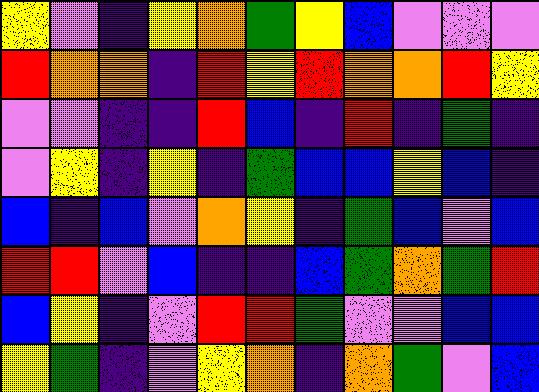[["yellow", "violet", "indigo", "yellow", "orange", "green", "yellow", "blue", "violet", "violet", "violet"], ["red", "orange", "orange", "indigo", "red", "yellow", "red", "orange", "orange", "red", "yellow"], ["violet", "violet", "indigo", "indigo", "red", "blue", "indigo", "red", "indigo", "green", "indigo"], ["violet", "yellow", "indigo", "yellow", "indigo", "green", "blue", "blue", "yellow", "blue", "indigo"], ["blue", "indigo", "blue", "violet", "orange", "yellow", "indigo", "green", "blue", "violet", "blue"], ["red", "red", "violet", "blue", "indigo", "indigo", "blue", "green", "orange", "green", "red"], ["blue", "yellow", "indigo", "violet", "red", "red", "green", "violet", "violet", "blue", "blue"], ["yellow", "green", "indigo", "violet", "yellow", "orange", "indigo", "orange", "green", "violet", "blue"]]